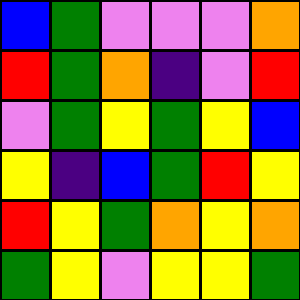[["blue", "green", "violet", "violet", "violet", "orange"], ["red", "green", "orange", "indigo", "violet", "red"], ["violet", "green", "yellow", "green", "yellow", "blue"], ["yellow", "indigo", "blue", "green", "red", "yellow"], ["red", "yellow", "green", "orange", "yellow", "orange"], ["green", "yellow", "violet", "yellow", "yellow", "green"]]